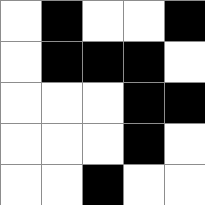[["white", "black", "white", "white", "black"], ["white", "black", "black", "black", "white"], ["white", "white", "white", "black", "black"], ["white", "white", "white", "black", "white"], ["white", "white", "black", "white", "white"]]